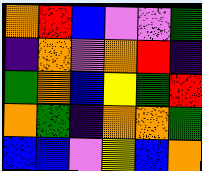[["orange", "red", "blue", "violet", "violet", "green"], ["indigo", "orange", "violet", "orange", "red", "indigo"], ["green", "orange", "blue", "yellow", "green", "red"], ["orange", "green", "indigo", "orange", "orange", "green"], ["blue", "blue", "violet", "yellow", "blue", "orange"]]